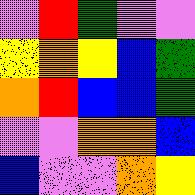[["violet", "red", "green", "violet", "violet"], ["yellow", "orange", "yellow", "blue", "green"], ["orange", "red", "blue", "blue", "green"], ["violet", "violet", "orange", "orange", "blue"], ["blue", "violet", "violet", "orange", "yellow"]]